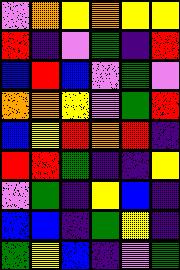[["violet", "orange", "yellow", "orange", "yellow", "yellow"], ["red", "indigo", "violet", "green", "indigo", "red"], ["blue", "red", "blue", "violet", "green", "violet"], ["orange", "orange", "yellow", "violet", "green", "red"], ["blue", "yellow", "red", "orange", "red", "indigo"], ["red", "red", "green", "indigo", "indigo", "yellow"], ["violet", "green", "indigo", "yellow", "blue", "indigo"], ["blue", "blue", "indigo", "green", "yellow", "indigo"], ["green", "yellow", "blue", "indigo", "violet", "green"]]